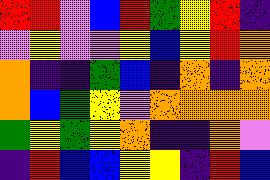[["red", "red", "violet", "blue", "red", "green", "yellow", "red", "indigo"], ["violet", "yellow", "violet", "violet", "yellow", "blue", "yellow", "red", "orange"], ["orange", "indigo", "indigo", "green", "blue", "indigo", "orange", "indigo", "orange"], ["orange", "blue", "green", "yellow", "violet", "orange", "orange", "orange", "orange"], ["green", "yellow", "green", "yellow", "orange", "indigo", "indigo", "orange", "violet"], ["indigo", "red", "blue", "blue", "yellow", "yellow", "indigo", "red", "blue"]]